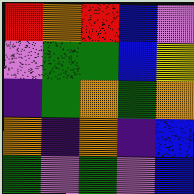[["red", "orange", "red", "blue", "violet"], ["violet", "green", "green", "blue", "yellow"], ["indigo", "green", "orange", "green", "orange"], ["orange", "indigo", "orange", "indigo", "blue"], ["green", "violet", "green", "violet", "blue"]]